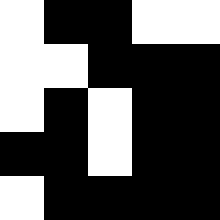[["white", "black", "black", "white", "white"], ["white", "white", "black", "black", "black"], ["white", "black", "white", "black", "black"], ["black", "black", "white", "black", "black"], ["white", "black", "black", "black", "black"]]